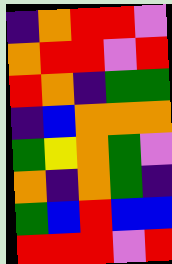[["indigo", "orange", "red", "red", "violet"], ["orange", "red", "red", "violet", "red"], ["red", "orange", "indigo", "green", "green"], ["indigo", "blue", "orange", "orange", "orange"], ["green", "yellow", "orange", "green", "violet"], ["orange", "indigo", "orange", "green", "indigo"], ["green", "blue", "red", "blue", "blue"], ["red", "red", "red", "violet", "red"]]